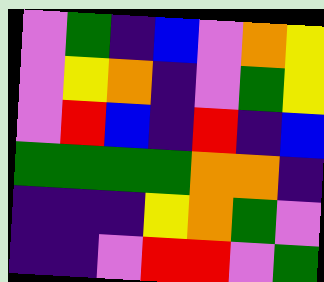[["violet", "green", "indigo", "blue", "violet", "orange", "yellow"], ["violet", "yellow", "orange", "indigo", "violet", "green", "yellow"], ["violet", "red", "blue", "indigo", "red", "indigo", "blue"], ["green", "green", "green", "green", "orange", "orange", "indigo"], ["indigo", "indigo", "indigo", "yellow", "orange", "green", "violet"], ["indigo", "indigo", "violet", "red", "red", "violet", "green"]]